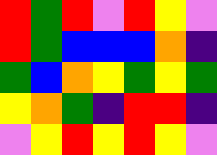[["red", "green", "red", "violet", "red", "yellow", "violet"], ["red", "green", "blue", "blue", "blue", "orange", "indigo"], ["green", "blue", "orange", "yellow", "green", "yellow", "green"], ["yellow", "orange", "green", "indigo", "red", "red", "indigo"], ["violet", "yellow", "red", "yellow", "red", "yellow", "violet"]]